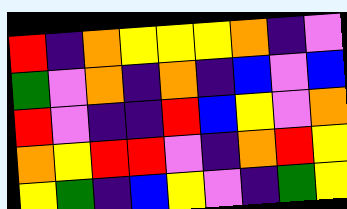[["red", "indigo", "orange", "yellow", "yellow", "yellow", "orange", "indigo", "violet"], ["green", "violet", "orange", "indigo", "orange", "indigo", "blue", "violet", "blue"], ["red", "violet", "indigo", "indigo", "red", "blue", "yellow", "violet", "orange"], ["orange", "yellow", "red", "red", "violet", "indigo", "orange", "red", "yellow"], ["yellow", "green", "indigo", "blue", "yellow", "violet", "indigo", "green", "yellow"]]